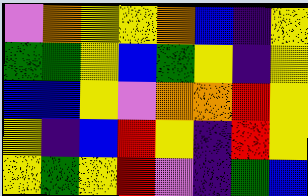[["violet", "orange", "yellow", "yellow", "orange", "blue", "indigo", "yellow"], ["green", "green", "yellow", "blue", "green", "yellow", "indigo", "yellow"], ["blue", "blue", "yellow", "violet", "orange", "orange", "red", "yellow"], ["yellow", "indigo", "blue", "red", "yellow", "indigo", "red", "yellow"], ["yellow", "green", "yellow", "red", "violet", "indigo", "green", "blue"]]